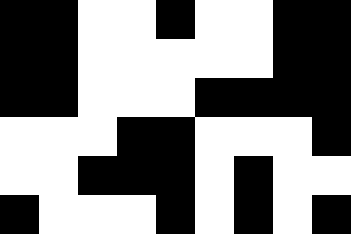[["black", "black", "white", "white", "black", "white", "white", "black", "black"], ["black", "black", "white", "white", "white", "white", "white", "black", "black"], ["black", "black", "white", "white", "white", "black", "black", "black", "black"], ["white", "white", "white", "black", "black", "white", "white", "white", "black"], ["white", "white", "black", "black", "black", "white", "black", "white", "white"], ["black", "white", "white", "white", "black", "white", "black", "white", "black"]]